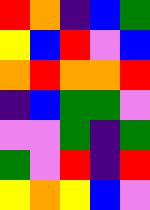[["red", "orange", "indigo", "blue", "green"], ["yellow", "blue", "red", "violet", "blue"], ["orange", "red", "orange", "orange", "red"], ["indigo", "blue", "green", "green", "violet"], ["violet", "violet", "green", "indigo", "green"], ["green", "violet", "red", "indigo", "red"], ["yellow", "orange", "yellow", "blue", "violet"]]